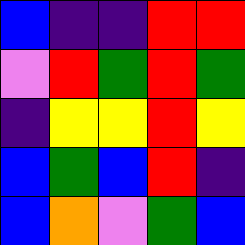[["blue", "indigo", "indigo", "red", "red"], ["violet", "red", "green", "red", "green"], ["indigo", "yellow", "yellow", "red", "yellow"], ["blue", "green", "blue", "red", "indigo"], ["blue", "orange", "violet", "green", "blue"]]